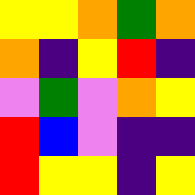[["yellow", "yellow", "orange", "green", "orange"], ["orange", "indigo", "yellow", "red", "indigo"], ["violet", "green", "violet", "orange", "yellow"], ["red", "blue", "violet", "indigo", "indigo"], ["red", "yellow", "yellow", "indigo", "yellow"]]